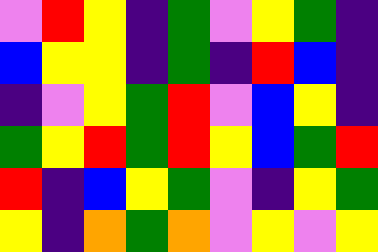[["violet", "red", "yellow", "indigo", "green", "violet", "yellow", "green", "indigo"], ["blue", "yellow", "yellow", "indigo", "green", "indigo", "red", "blue", "indigo"], ["indigo", "violet", "yellow", "green", "red", "violet", "blue", "yellow", "indigo"], ["green", "yellow", "red", "green", "red", "yellow", "blue", "green", "red"], ["red", "indigo", "blue", "yellow", "green", "violet", "indigo", "yellow", "green"], ["yellow", "indigo", "orange", "green", "orange", "violet", "yellow", "violet", "yellow"]]